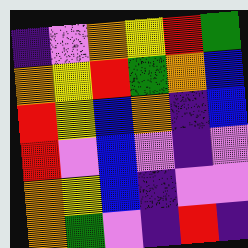[["indigo", "violet", "orange", "yellow", "red", "green"], ["orange", "yellow", "red", "green", "orange", "blue"], ["red", "yellow", "blue", "orange", "indigo", "blue"], ["red", "violet", "blue", "violet", "indigo", "violet"], ["orange", "yellow", "blue", "indigo", "violet", "violet"], ["orange", "green", "violet", "indigo", "red", "indigo"]]